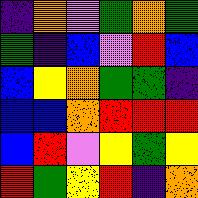[["indigo", "orange", "violet", "green", "orange", "green"], ["green", "indigo", "blue", "violet", "red", "blue"], ["blue", "yellow", "orange", "green", "green", "indigo"], ["blue", "blue", "orange", "red", "red", "red"], ["blue", "red", "violet", "yellow", "green", "yellow"], ["red", "green", "yellow", "red", "indigo", "orange"]]